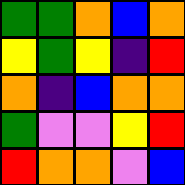[["green", "green", "orange", "blue", "orange"], ["yellow", "green", "yellow", "indigo", "red"], ["orange", "indigo", "blue", "orange", "orange"], ["green", "violet", "violet", "yellow", "red"], ["red", "orange", "orange", "violet", "blue"]]